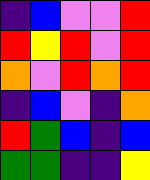[["indigo", "blue", "violet", "violet", "red"], ["red", "yellow", "red", "violet", "red"], ["orange", "violet", "red", "orange", "red"], ["indigo", "blue", "violet", "indigo", "orange"], ["red", "green", "blue", "indigo", "blue"], ["green", "green", "indigo", "indigo", "yellow"]]